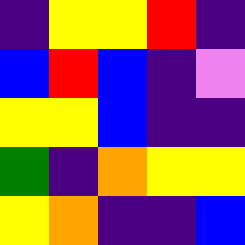[["indigo", "yellow", "yellow", "red", "indigo"], ["blue", "red", "blue", "indigo", "violet"], ["yellow", "yellow", "blue", "indigo", "indigo"], ["green", "indigo", "orange", "yellow", "yellow"], ["yellow", "orange", "indigo", "indigo", "blue"]]